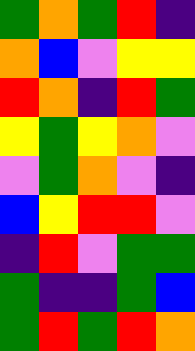[["green", "orange", "green", "red", "indigo"], ["orange", "blue", "violet", "yellow", "yellow"], ["red", "orange", "indigo", "red", "green"], ["yellow", "green", "yellow", "orange", "violet"], ["violet", "green", "orange", "violet", "indigo"], ["blue", "yellow", "red", "red", "violet"], ["indigo", "red", "violet", "green", "green"], ["green", "indigo", "indigo", "green", "blue"], ["green", "red", "green", "red", "orange"]]